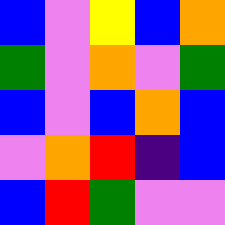[["blue", "violet", "yellow", "blue", "orange"], ["green", "violet", "orange", "violet", "green"], ["blue", "violet", "blue", "orange", "blue"], ["violet", "orange", "red", "indigo", "blue"], ["blue", "red", "green", "violet", "violet"]]